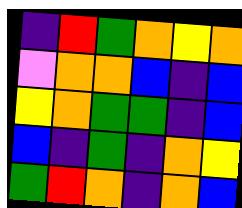[["indigo", "red", "green", "orange", "yellow", "orange"], ["violet", "orange", "orange", "blue", "indigo", "blue"], ["yellow", "orange", "green", "green", "indigo", "blue"], ["blue", "indigo", "green", "indigo", "orange", "yellow"], ["green", "red", "orange", "indigo", "orange", "blue"]]